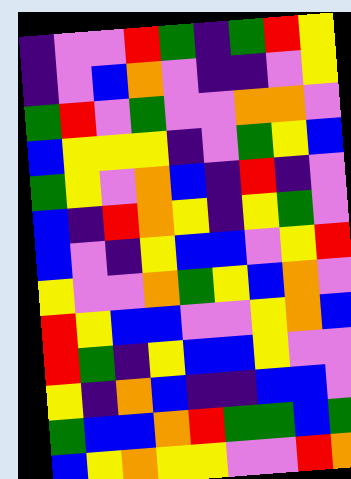[["indigo", "violet", "violet", "red", "green", "indigo", "green", "red", "yellow"], ["indigo", "violet", "blue", "orange", "violet", "indigo", "indigo", "violet", "yellow"], ["green", "red", "violet", "green", "violet", "violet", "orange", "orange", "violet"], ["blue", "yellow", "yellow", "yellow", "indigo", "violet", "green", "yellow", "blue"], ["green", "yellow", "violet", "orange", "blue", "indigo", "red", "indigo", "violet"], ["blue", "indigo", "red", "orange", "yellow", "indigo", "yellow", "green", "violet"], ["blue", "violet", "indigo", "yellow", "blue", "blue", "violet", "yellow", "red"], ["yellow", "violet", "violet", "orange", "green", "yellow", "blue", "orange", "violet"], ["red", "yellow", "blue", "blue", "violet", "violet", "yellow", "orange", "blue"], ["red", "green", "indigo", "yellow", "blue", "blue", "yellow", "violet", "violet"], ["yellow", "indigo", "orange", "blue", "indigo", "indigo", "blue", "blue", "violet"], ["green", "blue", "blue", "orange", "red", "green", "green", "blue", "green"], ["blue", "yellow", "orange", "yellow", "yellow", "violet", "violet", "red", "orange"]]